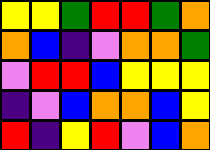[["yellow", "yellow", "green", "red", "red", "green", "orange"], ["orange", "blue", "indigo", "violet", "orange", "orange", "green"], ["violet", "red", "red", "blue", "yellow", "yellow", "yellow"], ["indigo", "violet", "blue", "orange", "orange", "blue", "yellow"], ["red", "indigo", "yellow", "red", "violet", "blue", "orange"]]